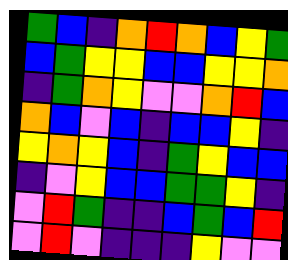[["green", "blue", "indigo", "orange", "red", "orange", "blue", "yellow", "green"], ["blue", "green", "yellow", "yellow", "blue", "blue", "yellow", "yellow", "orange"], ["indigo", "green", "orange", "yellow", "violet", "violet", "orange", "red", "blue"], ["orange", "blue", "violet", "blue", "indigo", "blue", "blue", "yellow", "indigo"], ["yellow", "orange", "yellow", "blue", "indigo", "green", "yellow", "blue", "blue"], ["indigo", "violet", "yellow", "blue", "blue", "green", "green", "yellow", "indigo"], ["violet", "red", "green", "indigo", "indigo", "blue", "green", "blue", "red"], ["violet", "red", "violet", "indigo", "indigo", "indigo", "yellow", "violet", "violet"]]